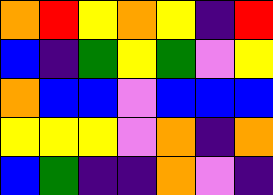[["orange", "red", "yellow", "orange", "yellow", "indigo", "red"], ["blue", "indigo", "green", "yellow", "green", "violet", "yellow"], ["orange", "blue", "blue", "violet", "blue", "blue", "blue"], ["yellow", "yellow", "yellow", "violet", "orange", "indigo", "orange"], ["blue", "green", "indigo", "indigo", "orange", "violet", "indigo"]]